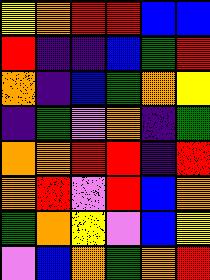[["yellow", "orange", "red", "red", "blue", "blue"], ["red", "indigo", "indigo", "blue", "green", "red"], ["orange", "indigo", "blue", "green", "orange", "yellow"], ["indigo", "green", "violet", "orange", "indigo", "green"], ["orange", "orange", "red", "red", "indigo", "red"], ["orange", "red", "violet", "red", "blue", "orange"], ["green", "orange", "yellow", "violet", "blue", "yellow"], ["violet", "blue", "orange", "green", "orange", "red"]]